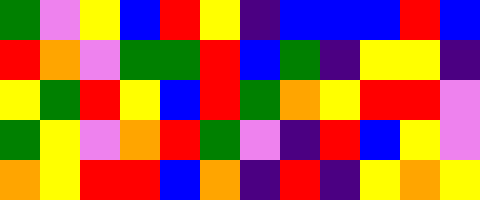[["green", "violet", "yellow", "blue", "red", "yellow", "indigo", "blue", "blue", "blue", "red", "blue"], ["red", "orange", "violet", "green", "green", "red", "blue", "green", "indigo", "yellow", "yellow", "indigo"], ["yellow", "green", "red", "yellow", "blue", "red", "green", "orange", "yellow", "red", "red", "violet"], ["green", "yellow", "violet", "orange", "red", "green", "violet", "indigo", "red", "blue", "yellow", "violet"], ["orange", "yellow", "red", "red", "blue", "orange", "indigo", "red", "indigo", "yellow", "orange", "yellow"]]